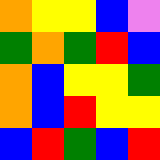[["orange", "yellow", "yellow", "blue", "violet"], ["green", "orange", "green", "red", "blue"], ["orange", "blue", "yellow", "yellow", "green"], ["orange", "blue", "red", "yellow", "yellow"], ["blue", "red", "green", "blue", "red"]]